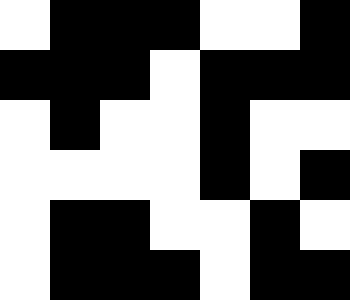[["white", "black", "black", "black", "white", "white", "black"], ["black", "black", "black", "white", "black", "black", "black"], ["white", "black", "white", "white", "black", "white", "white"], ["white", "white", "white", "white", "black", "white", "black"], ["white", "black", "black", "white", "white", "black", "white"], ["white", "black", "black", "black", "white", "black", "black"]]